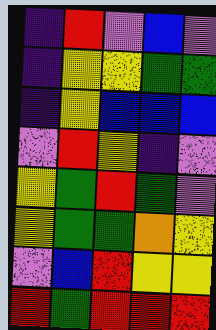[["indigo", "red", "violet", "blue", "violet"], ["indigo", "yellow", "yellow", "green", "green"], ["indigo", "yellow", "blue", "blue", "blue"], ["violet", "red", "yellow", "indigo", "violet"], ["yellow", "green", "red", "green", "violet"], ["yellow", "green", "green", "orange", "yellow"], ["violet", "blue", "red", "yellow", "yellow"], ["red", "green", "red", "red", "red"]]